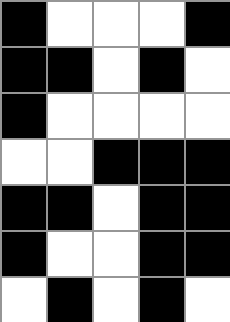[["black", "white", "white", "white", "black"], ["black", "black", "white", "black", "white"], ["black", "white", "white", "white", "white"], ["white", "white", "black", "black", "black"], ["black", "black", "white", "black", "black"], ["black", "white", "white", "black", "black"], ["white", "black", "white", "black", "white"]]